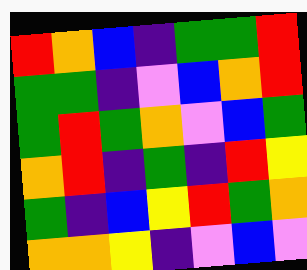[["red", "orange", "blue", "indigo", "green", "green", "red"], ["green", "green", "indigo", "violet", "blue", "orange", "red"], ["green", "red", "green", "orange", "violet", "blue", "green"], ["orange", "red", "indigo", "green", "indigo", "red", "yellow"], ["green", "indigo", "blue", "yellow", "red", "green", "orange"], ["orange", "orange", "yellow", "indigo", "violet", "blue", "violet"]]